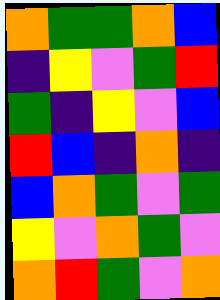[["orange", "green", "green", "orange", "blue"], ["indigo", "yellow", "violet", "green", "red"], ["green", "indigo", "yellow", "violet", "blue"], ["red", "blue", "indigo", "orange", "indigo"], ["blue", "orange", "green", "violet", "green"], ["yellow", "violet", "orange", "green", "violet"], ["orange", "red", "green", "violet", "orange"]]